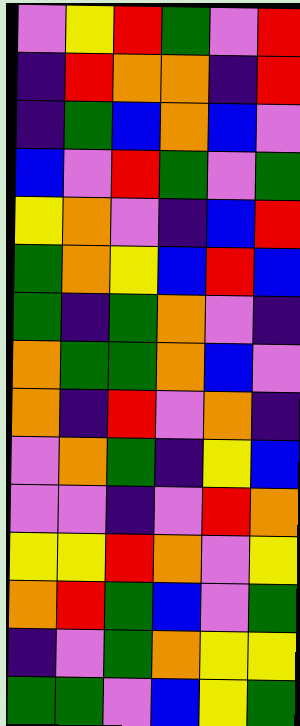[["violet", "yellow", "red", "green", "violet", "red"], ["indigo", "red", "orange", "orange", "indigo", "red"], ["indigo", "green", "blue", "orange", "blue", "violet"], ["blue", "violet", "red", "green", "violet", "green"], ["yellow", "orange", "violet", "indigo", "blue", "red"], ["green", "orange", "yellow", "blue", "red", "blue"], ["green", "indigo", "green", "orange", "violet", "indigo"], ["orange", "green", "green", "orange", "blue", "violet"], ["orange", "indigo", "red", "violet", "orange", "indigo"], ["violet", "orange", "green", "indigo", "yellow", "blue"], ["violet", "violet", "indigo", "violet", "red", "orange"], ["yellow", "yellow", "red", "orange", "violet", "yellow"], ["orange", "red", "green", "blue", "violet", "green"], ["indigo", "violet", "green", "orange", "yellow", "yellow"], ["green", "green", "violet", "blue", "yellow", "green"]]